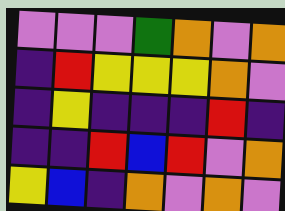[["violet", "violet", "violet", "green", "orange", "violet", "orange"], ["indigo", "red", "yellow", "yellow", "yellow", "orange", "violet"], ["indigo", "yellow", "indigo", "indigo", "indigo", "red", "indigo"], ["indigo", "indigo", "red", "blue", "red", "violet", "orange"], ["yellow", "blue", "indigo", "orange", "violet", "orange", "violet"]]